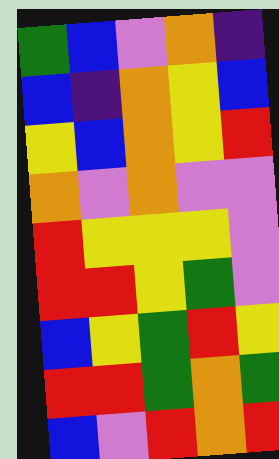[["green", "blue", "violet", "orange", "indigo"], ["blue", "indigo", "orange", "yellow", "blue"], ["yellow", "blue", "orange", "yellow", "red"], ["orange", "violet", "orange", "violet", "violet"], ["red", "yellow", "yellow", "yellow", "violet"], ["red", "red", "yellow", "green", "violet"], ["blue", "yellow", "green", "red", "yellow"], ["red", "red", "green", "orange", "green"], ["blue", "violet", "red", "orange", "red"]]